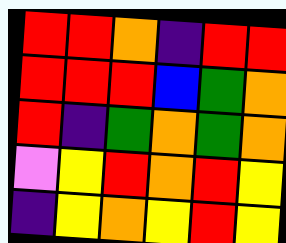[["red", "red", "orange", "indigo", "red", "red"], ["red", "red", "red", "blue", "green", "orange"], ["red", "indigo", "green", "orange", "green", "orange"], ["violet", "yellow", "red", "orange", "red", "yellow"], ["indigo", "yellow", "orange", "yellow", "red", "yellow"]]